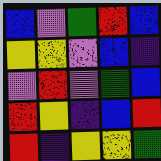[["blue", "violet", "green", "red", "blue"], ["yellow", "yellow", "violet", "blue", "indigo"], ["violet", "red", "violet", "green", "blue"], ["red", "yellow", "indigo", "blue", "red"], ["red", "indigo", "yellow", "yellow", "green"]]